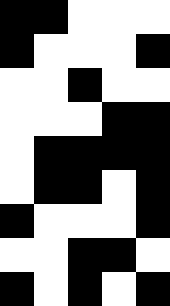[["black", "black", "white", "white", "white"], ["black", "white", "white", "white", "black"], ["white", "white", "black", "white", "white"], ["white", "white", "white", "black", "black"], ["white", "black", "black", "black", "black"], ["white", "black", "black", "white", "black"], ["black", "white", "white", "white", "black"], ["white", "white", "black", "black", "white"], ["black", "white", "black", "white", "black"]]